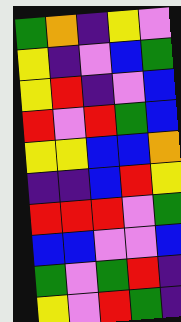[["green", "orange", "indigo", "yellow", "violet"], ["yellow", "indigo", "violet", "blue", "green"], ["yellow", "red", "indigo", "violet", "blue"], ["red", "violet", "red", "green", "blue"], ["yellow", "yellow", "blue", "blue", "orange"], ["indigo", "indigo", "blue", "red", "yellow"], ["red", "red", "red", "violet", "green"], ["blue", "blue", "violet", "violet", "blue"], ["green", "violet", "green", "red", "indigo"], ["yellow", "violet", "red", "green", "indigo"]]